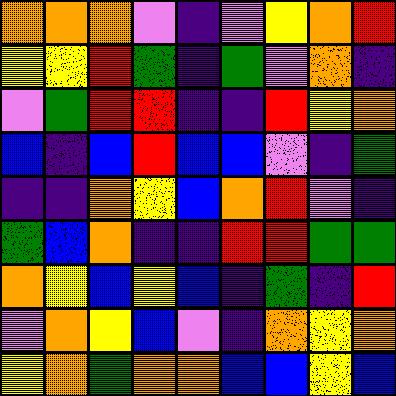[["orange", "orange", "orange", "violet", "indigo", "violet", "yellow", "orange", "red"], ["yellow", "yellow", "red", "green", "indigo", "green", "violet", "orange", "indigo"], ["violet", "green", "red", "red", "indigo", "indigo", "red", "yellow", "orange"], ["blue", "indigo", "blue", "red", "blue", "blue", "violet", "indigo", "green"], ["indigo", "indigo", "orange", "yellow", "blue", "orange", "red", "violet", "indigo"], ["green", "blue", "orange", "indigo", "indigo", "red", "red", "green", "green"], ["orange", "yellow", "blue", "yellow", "blue", "indigo", "green", "indigo", "red"], ["violet", "orange", "yellow", "blue", "violet", "indigo", "orange", "yellow", "orange"], ["yellow", "orange", "green", "orange", "orange", "blue", "blue", "yellow", "blue"]]